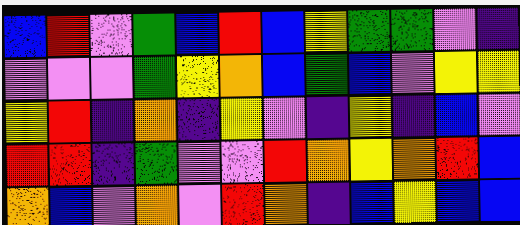[["blue", "red", "violet", "green", "blue", "red", "blue", "yellow", "green", "green", "violet", "indigo"], ["violet", "violet", "violet", "green", "yellow", "orange", "blue", "green", "blue", "violet", "yellow", "yellow"], ["yellow", "red", "indigo", "orange", "indigo", "yellow", "violet", "indigo", "yellow", "indigo", "blue", "violet"], ["red", "red", "indigo", "green", "violet", "violet", "red", "orange", "yellow", "orange", "red", "blue"], ["orange", "blue", "violet", "orange", "violet", "red", "orange", "indigo", "blue", "yellow", "blue", "blue"]]